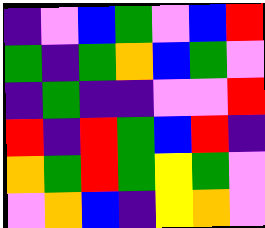[["indigo", "violet", "blue", "green", "violet", "blue", "red"], ["green", "indigo", "green", "orange", "blue", "green", "violet"], ["indigo", "green", "indigo", "indigo", "violet", "violet", "red"], ["red", "indigo", "red", "green", "blue", "red", "indigo"], ["orange", "green", "red", "green", "yellow", "green", "violet"], ["violet", "orange", "blue", "indigo", "yellow", "orange", "violet"]]